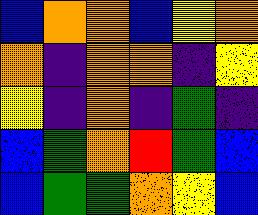[["blue", "orange", "orange", "blue", "yellow", "orange"], ["orange", "indigo", "orange", "orange", "indigo", "yellow"], ["yellow", "indigo", "orange", "indigo", "green", "indigo"], ["blue", "green", "orange", "red", "green", "blue"], ["blue", "green", "green", "orange", "yellow", "blue"]]